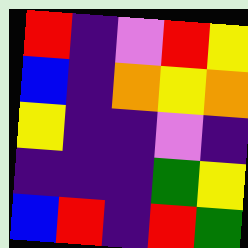[["red", "indigo", "violet", "red", "yellow"], ["blue", "indigo", "orange", "yellow", "orange"], ["yellow", "indigo", "indigo", "violet", "indigo"], ["indigo", "indigo", "indigo", "green", "yellow"], ["blue", "red", "indigo", "red", "green"]]